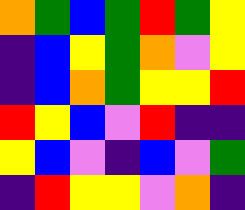[["orange", "green", "blue", "green", "red", "green", "yellow"], ["indigo", "blue", "yellow", "green", "orange", "violet", "yellow"], ["indigo", "blue", "orange", "green", "yellow", "yellow", "red"], ["red", "yellow", "blue", "violet", "red", "indigo", "indigo"], ["yellow", "blue", "violet", "indigo", "blue", "violet", "green"], ["indigo", "red", "yellow", "yellow", "violet", "orange", "indigo"]]